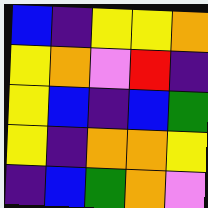[["blue", "indigo", "yellow", "yellow", "orange"], ["yellow", "orange", "violet", "red", "indigo"], ["yellow", "blue", "indigo", "blue", "green"], ["yellow", "indigo", "orange", "orange", "yellow"], ["indigo", "blue", "green", "orange", "violet"]]